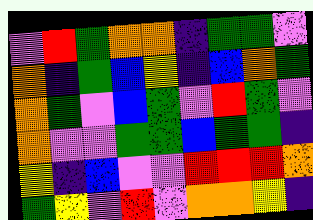[["violet", "red", "green", "orange", "orange", "indigo", "green", "green", "violet"], ["orange", "indigo", "green", "blue", "yellow", "indigo", "blue", "orange", "green"], ["orange", "green", "violet", "blue", "green", "violet", "red", "green", "violet"], ["orange", "violet", "violet", "green", "green", "blue", "green", "green", "indigo"], ["yellow", "indigo", "blue", "violet", "violet", "red", "red", "red", "orange"], ["green", "yellow", "violet", "red", "violet", "orange", "orange", "yellow", "indigo"]]